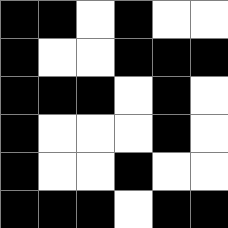[["black", "black", "white", "black", "white", "white"], ["black", "white", "white", "black", "black", "black"], ["black", "black", "black", "white", "black", "white"], ["black", "white", "white", "white", "black", "white"], ["black", "white", "white", "black", "white", "white"], ["black", "black", "black", "white", "black", "black"]]